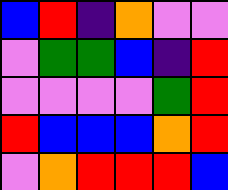[["blue", "red", "indigo", "orange", "violet", "violet"], ["violet", "green", "green", "blue", "indigo", "red"], ["violet", "violet", "violet", "violet", "green", "red"], ["red", "blue", "blue", "blue", "orange", "red"], ["violet", "orange", "red", "red", "red", "blue"]]